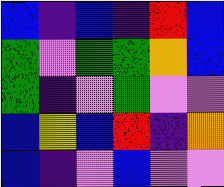[["blue", "indigo", "blue", "indigo", "red", "blue"], ["green", "violet", "green", "green", "orange", "blue"], ["green", "indigo", "violet", "green", "violet", "violet"], ["blue", "yellow", "blue", "red", "indigo", "orange"], ["blue", "indigo", "violet", "blue", "violet", "violet"]]